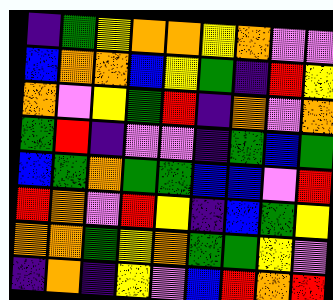[["indigo", "green", "yellow", "orange", "orange", "yellow", "orange", "violet", "violet"], ["blue", "orange", "orange", "blue", "yellow", "green", "indigo", "red", "yellow"], ["orange", "violet", "yellow", "green", "red", "indigo", "orange", "violet", "orange"], ["green", "red", "indigo", "violet", "violet", "indigo", "green", "blue", "green"], ["blue", "green", "orange", "green", "green", "blue", "blue", "violet", "red"], ["red", "orange", "violet", "red", "yellow", "indigo", "blue", "green", "yellow"], ["orange", "orange", "green", "yellow", "orange", "green", "green", "yellow", "violet"], ["indigo", "orange", "indigo", "yellow", "violet", "blue", "red", "orange", "red"]]